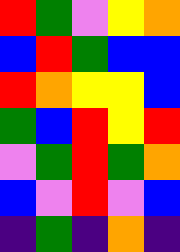[["red", "green", "violet", "yellow", "orange"], ["blue", "red", "green", "blue", "blue"], ["red", "orange", "yellow", "yellow", "blue"], ["green", "blue", "red", "yellow", "red"], ["violet", "green", "red", "green", "orange"], ["blue", "violet", "red", "violet", "blue"], ["indigo", "green", "indigo", "orange", "indigo"]]